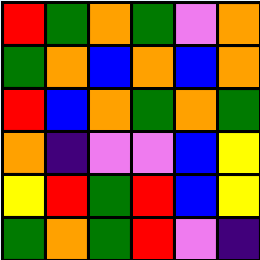[["red", "green", "orange", "green", "violet", "orange"], ["green", "orange", "blue", "orange", "blue", "orange"], ["red", "blue", "orange", "green", "orange", "green"], ["orange", "indigo", "violet", "violet", "blue", "yellow"], ["yellow", "red", "green", "red", "blue", "yellow"], ["green", "orange", "green", "red", "violet", "indigo"]]